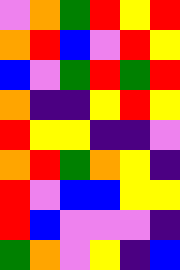[["violet", "orange", "green", "red", "yellow", "red"], ["orange", "red", "blue", "violet", "red", "yellow"], ["blue", "violet", "green", "red", "green", "red"], ["orange", "indigo", "indigo", "yellow", "red", "yellow"], ["red", "yellow", "yellow", "indigo", "indigo", "violet"], ["orange", "red", "green", "orange", "yellow", "indigo"], ["red", "violet", "blue", "blue", "yellow", "yellow"], ["red", "blue", "violet", "violet", "violet", "indigo"], ["green", "orange", "violet", "yellow", "indigo", "blue"]]